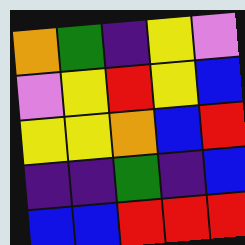[["orange", "green", "indigo", "yellow", "violet"], ["violet", "yellow", "red", "yellow", "blue"], ["yellow", "yellow", "orange", "blue", "red"], ["indigo", "indigo", "green", "indigo", "blue"], ["blue", "blue", "red", "red", "red"]]